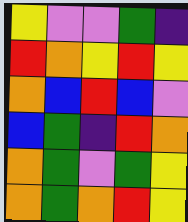[["yellow", "violet", "violet", "green", "indigo"], ["red", "orange", "yellow", "red", "yellow"], ["orange", "blue", "red", "blue", "violet"], ["blue", "green", "indigo", "red", "orange"], ["orange", "green", "violet", "green", "yellow"], ["orange", "green", "orange", "red", "yellow"]]